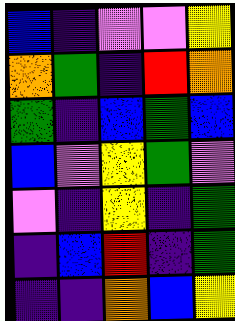[["blue", "indigo", "violet", "violet", "yellow"], ["orange", "green", "indigo", "red", "orange"], ["green", "indigo", "blue", "green", "blue"], ["blue", "violet", "yellow", "green", "violet"], ["violet", "indigo", "yellow", "indigo", "green"], ["indigo", "blue", "red", "indigo", "green"], ["indigo", "indigo", "orange", "blue", "yellow"]]